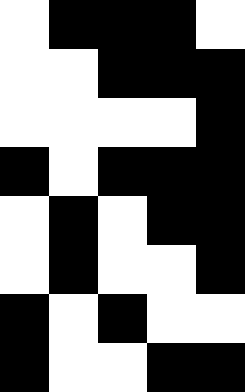[["white", "black", "black", "black", "white"], ["white", "white", "black", "black", "black"], ["white", "white", "white", "white", "black"], ["black", "white", "black", "black", "black"], ["white", "black", "white", "black", "black"], ["white", "black", "white", "white", "black"], ["black", "white", "black", "white", "white"], ["black", "white", "white", "black", "black"]]